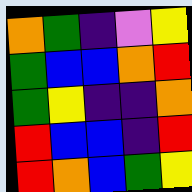[["orange", "green", "indigo", "violet", "yellow"], ["green", "blue", "blue", "orange", "red"], ["green", "yellow", "indigo", "indigo", "orange"], ["red", "blue", "blue", "indigo", "red"], ["red", "orange", "blue", "green", "yellow"]]